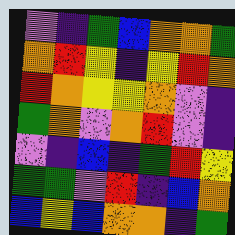[["violet", "indigo", "green", "blue", "orange", "orange", "green"], ["orange", "red", "yellow", "indigo", "yellow", "red", "orange"], ["red", "orange", "yellow", "yellow", "orange", "violet", "indigo"], ["green", "orange", "violet", "orange", "red", "violet", "indigo"], ["violet", "indigo", "blue", "indigo", "green", "red", "yellow"], ["green", "green", "violet", "red", "indigo", "blue", "orange"], ["blue", "yellow", "blue", "orange", "orange", "indigo", "green"]]